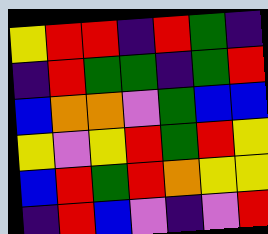[["yellow", "red", "red", "indigo", "red", "green", "indigo"], ["indigo", "red", "green", "green", "indigo", "green", "red"], ["blue", "orange", "orange", "violet", "green", "blue", "blue"], ["yellow", "violet", "yellow", "red", "green", "red", "yellow"], ["blue", "red", "green", "red", "orange", "yellow", "yellow"], ["indigo", "red", "blue", "violet", "indigo", "violet", "red"]]